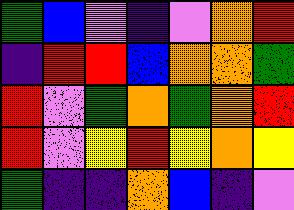[["green", "blue", "violet", "indigo", "violet", "orange", "red"], ["indigo", "red", "red", "blue", "orange", "orange", "green"], ["red", "violet", "green", "orange", "green", "orange", "red"], ["red", "violet", "yellow", "red", "yellow", "orange", "yellow"], ["green", "indigo", "indigo", "orange", "blue", "indigo", "violet"]]